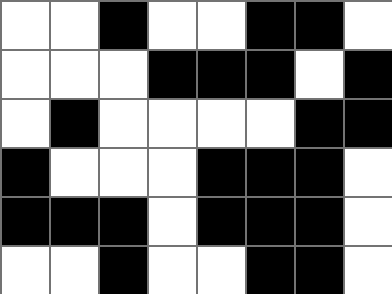[["white", "white", "black", "white", "white", "black", "black", "white"], ["white", "white", "white", "black", "black", "black", "white", "black"], ["white", "black", "white", "white", "white", "white", "black", "black"], ["black", "white", "white", "white", "black", "black", "black", "white"], ["black", "black", "black", "white", "black", "black", "black", "white"], ["white", "white", "black", "white", "white", "black", "black", "white"]]